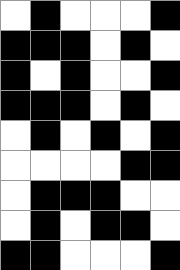[["white", "black", "white", "white", "white", "black"], ["black", "black", "black", "white", "black", "white"], ["black", "white", "black", "white", "white", "black"], ["black", "black", "black", "white", "black", "white"], ["white", "black", "white", "black", "white", "black"], ["white", "white", "white", "white", "black", "black"], ["white", "black", "black", "black", "white", "white"], ["white", "black", "white", "black", "black", "white"], ["black", "black", "white", "white", "white", "black"]]